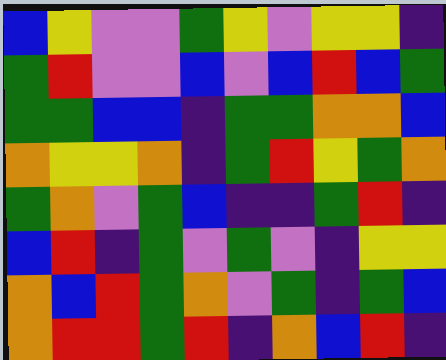[["blue", "yellow", "violet", "violet", "green", "yellow", "violet", "yellow", "yellow", "indigo"], ["green", "red", "violet", "violet", "blue", "violet", "blue", "red", "blue", "green"], ["green", "green", "blue", "blue", "indigo", "green", "green", "orange", "orange", "blue"], ["orange", "yellow", "yellow", "orange", "indigo", "green", "red", "yellow", "green", "orange"], ["green", "orange", "violet", "green", "blue", "indigo", "indigo", "green", "red", "indigo"], ["blue", "red", "indigo", "green", "violet", "green", "violet", "indigo", "yellow", "yellow"], ["orange", "blue", "red", "green", "orange", "violet", "green", "indigo", "green", "blue"], ["orange", "red", "red", "green", "red", "indigo", "orange", "blue", "red", "indigo"]]